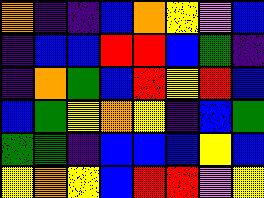[["orange", "indigo", "indigo", "blue", "orange", "yellow", "violet", "blue"], ["indigo", "blue", "blue", "red", "red", "blue", "green", "indigo"], ["indigo", "orange", "green", "blue", "red", "yellow", "red", "blue"], ["blue", "green", "yellow", "orange", "yellow", "indigo", "blue", "green"], ["green", "green", "indigo", "blue", "blue", "blue", "yellow", "blue"], ["yellow", "orange", "yellow", "blue", "red", "red", "violet", "yellow"]]